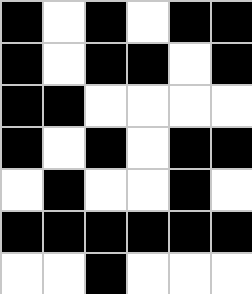[["black", "white", "black", "white", "black", "black"], ["black", "white", "black", "black", "white", "black"], ["black", "black", "white", "white", "white", "white"], ["black", "white", "black", "white", "black", "black"], ["white", "black", "white", "white", "black", "white"], ["black", "black", "black", "black", "black", "black"], ["white", "white", "black", "white", "white", "white"]]